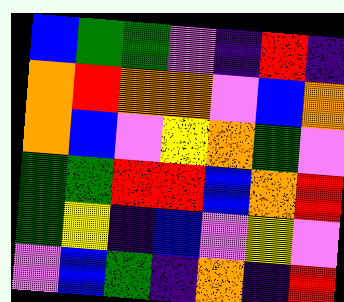[["blue", "green", "green", "violet", "indigo", "red", "indigo"], ["orange", "red", "orange", "orange", "violet", "blue", "orange"], ["orange", "blue", "violet", "yellow", "orange", "green", "violet"], ["green", "green", "red", "red", "blue", "orange", "red"], ["green", "yellow", "indigo", "blue", "violet", "yellow", "violet"], ["violet", "blue", "green", "indigo", "orange", "indigo", "red"]]